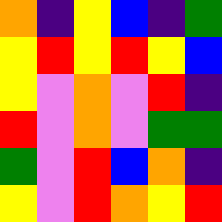[["orange", "indigo", "yellow", "blue", "indigo", "green"], ["yellow", "red", "yellow", "red", "yellow", "blue"], ["yellow", "violet", "orange", "violet", "red", "indigo"], ["red", "violet", "orange", "violet", "green", "green"], ["green", "violet", "red", "blue", "orange", "indigo"], ["yellow", "violet", "red", "orange", "yellow", "red"]]